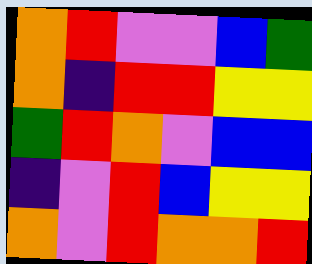[["orange", "red", "violet", "violet", "blue", "green"], ["orange", "indigo", "red", "red", "yellow", "yellow"], ["green", "red", "orange", "violet", "blue", "blue"], ["indigo", "violet", "red", "blue", "yellow", "yellow"], ["orange", "violet", "red", "orange", "orange", "red"]]